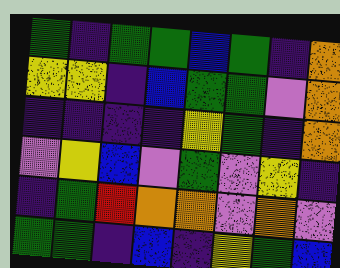[["green", "indigo", "green", "green", "blue", "green", "indigo", "orange"], ["yellow", "yellow", "indigo", "blue", "green", "green", "violet", "orange"], ["indigo", "indigo", "indigo", "indigo", "yellow", "green", "indigo", "orange"], ["violet", "yellow", "blue", "violet", "green", "violet", "yellow", "indigo"], ["indigo", "green", "red", "orange", "orange", "violet", "orange", "violet"], ["green", "green", "indigo", "blue", "indigo", "yellow", "green", "blue"]]